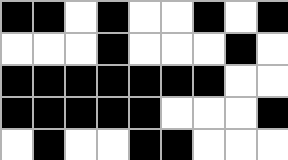[["black", "black", "white", "black", "white", "white", "black", "white", "black"], ["white", "white", "white", "black", "white", "white", "white", "black", "white"], ["black", "black", "black", "black", "black", "black", "black", "white", "white"], ["black", "black", "black", "black", "black", "white", "white", "white", "black"], ["white", "black", "white", "white", "black", "black", "white", "white", "white"]]